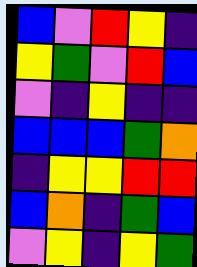[["blue", "violet", "red", "yellow", "indigo"], ["yellow", "green", "violet", "red", "blue"], ["violet", "indigo", "yellow", "indigo", "indigo"], ["blue", "blue", "blue", "green", "orange"], ["indigo", "yellow", "yellow", "red", "red"], ["blue", "orange", "indigo", "green", "blue"], ["violet", "yellow", "indigo", "yellow", "green"]]